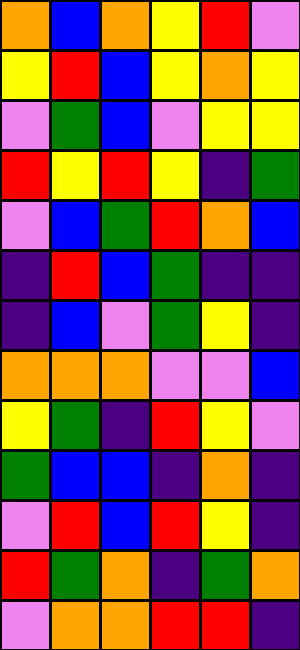[["orange", "blue", "orange", "yellow", "red", "violet"], ["yellow", "red", "blue", "yellow", "orange", "yellow"], ["violet", "green", "blue", "violet", "yellow", "yellow"], ["red", "yellow", "red", "yellow", "indigo", "green"], ["violet", "blue", "green", "red", "orange", "blue"], ["indigo", "red", "blue", "green", "indigo", "indigo"], ["indigo", "blue", "violet", "green", "yellow", "indigo"], ["orange", "orange", "orange", "violet", "violet", "blue"], ["yellow", "green", "indigo", "red", "yellow", "violet"], ["green", "blue", "blue", "indigo", "orange", "indigo"], ["violet", "red", "blue", "red", "yellow", "indigo"], ["red", "green", "orange", "indigo", "green", "orange"], ["violet", "orange", "orange", "red", "red", "indigo"]]